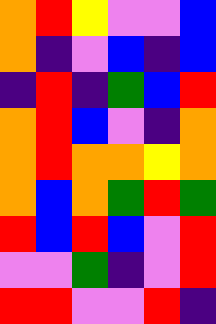[["orange", "red", "yellow", "violet", "violet", "blue"], ["orange", "indigo", "violet", "blue", "indigo", "blue"], ["indigo", "red", "indigo", "green", "blue", "red"], ["orange", "red", "blue", "violet", "indigo", "orange"], ["orange", "red", "orange", "orange", "yellow", "orange"], ["orange", "blue", "orange", "green", "red", "green"], ["red", "blue", "red", "blue", "violet", "red"], ["violet", "violet", "green", "indigo", "violet", "red"], ["red", "red", "violet", "violet", "red", "indigo"]]